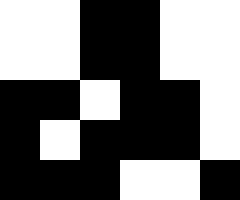[["white", "white", "black", "black", "white", "white"], ["white", "white", "black", "black", "white", "white"], ["black", "black", "white", "black", "black", "white"], ["black", "white", "black", "black", "black", "white"], ["black", "black", "black", "white", "white", "black"]]